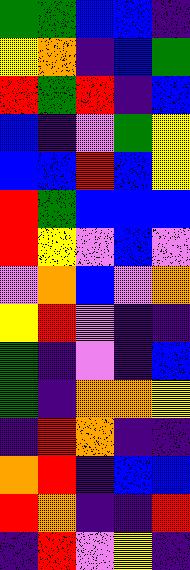[["green", "green", "blue", "blue", "indigo"], ["yellow", "orange", "indigo", "blue", "green"], ["red", "green", "red", "indigo", "blue"], ["blue", "indigo", "violet", "green", "yellow"], ["blue", "blue", "red", "blue", "yellow"], ["red", "green", "blue", "blue", "blue"], ["red", "yellow", "violet", "blue", "violet"], ["violet", "orange", "blue", "violet", "orange"], ["yellow", "red", "violet", "indigo", "indigo"], ["green", "indigo", "violet", "indigo", "blue"], ["green", "indigo", "orange", "orange", "yellow"], ["indigo", "red", "orange", "indigo", "indigo"], ["orange", "red", "indigo", "blue", "blue"], ["red", "orange", "indigo", "indigo", "red"], ["indigo", "red", "violet", "yellow", "indigo"]]